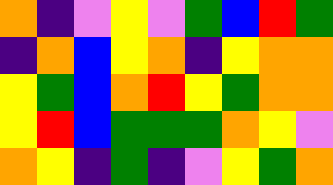[["orange", "indigo", "violet", "yellow", "violet", "green", "blue", "red", "green"], ["indigo", "orange", "blue", "yellow", "orange", "indigo", "yellow", "orange", "orange"], ["yellow", "green", "blue", "orange", "red", "yellow", "green", "orange", "orange"], ["yellow", "red", "blue", "green", "green", "green", "orange", "yellow", "violet"], ["orange", "yellow", "indigo", "green", "indigo", "violet", "yellow", "green", "orange"]]